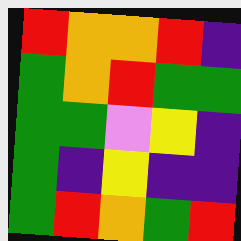[["red", "orange", "orange", "red", "indigo"], ["green", "orange", "red", "green", "green"], ["green", "green", "violet", "yellow", "indigo"], ["green", "indigo", "yellow", "indigo", "indigo"], ["green", "red", "orange", "green", "red"]]